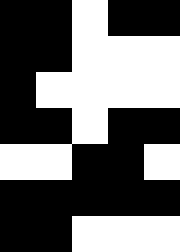[["black", "black", "white", "black", "black"], ["black", "black", "white", "white", "white"], ["black", "white", "white", "white", "white"], ["black", "black", "white", "black", "black"], ["white", "white", "black", "black", "white"], ["black", "black", "black", "black", "black"], ["black", "black", "white", "white", "white"]]